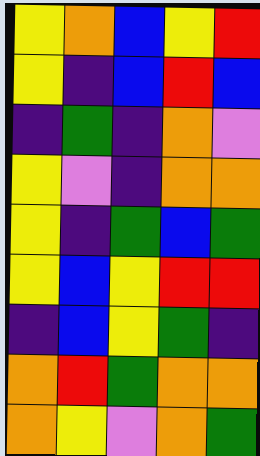[["yellow", "orange", "blue", "yellow", "red"], ["yellow", "indigo", "blue", "red", "blue"], ["indigo", "green", "indigo", "orange", "violet"], ["yellow", "violet", "indigo", "orange", "orange"], ["yellow", "indigo", "green", "blue", "green"], ["yellow", "blue", "yellow", "red", "red"], ["indigo", "blue", "yellow", "green", "indigo"], ["orange", "red", "green", "orange", "orange"], ["orange", "yellow", "violet", "orange", "green"]]